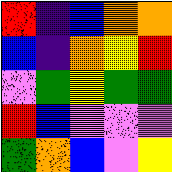[["red", "indigo", "blue", "orange", "orange"], ["blue", "indigo", "orange", "yellow", "red"], ["violet", "green", "yellow", "green", "green"], ["red", "blue", "violet", "violet", "violet"], ["green", "orange", "blue", "violet", "yellow"]]